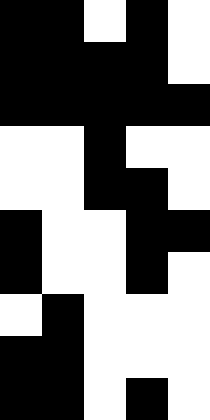[["black", "black", "white", "black", "white"], ["black", "black", "black", "black", "white"], ["black", "black", "black", "black", "black"], ["white", "white", "black", "white", "white"], ["white", "white", "black", "black", "white"], ["black", "white", "white", "black", "black"], ["black", "white", "white", "black", "white"], ["white", "black", "white", "white", "white"], ["black", "black", "white", "white", "white"], ["black", "black", "white", "black", "white"]]